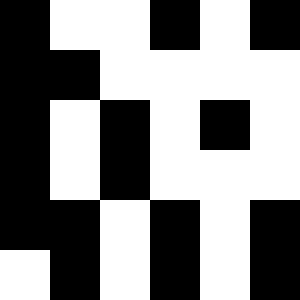[["black", "white", "white", "black", "white", "black"], ["black", "black", "white", "white", "white", "white"], ["black", "white", "black", "white", "black", "white"], ["black", "white", "black", "white", "white", "white"], ["black", "black", "white", "black", "white", "black"], ["white", "black", "white", "black", "white", "black"]]